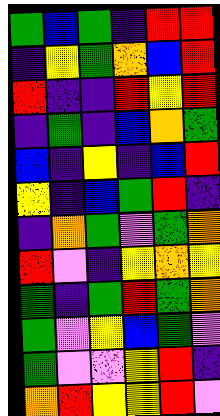[["green", "blue", "green", "indigo", "red", "red"], ["indigo", "yellow", "green", "orange", "blue", "red"], ["red", "indigo", "indigo", "red", "yellow", "red"], ["indigo", "green", "indigo", "blue", "orange", "green"], ["blue", "indigo", "yellow", "indigo", "blue", "red"], ["yellow", "indigo", "blue", "green", "red", "indigo"], ["indigo", "orange", "green", "violet", "green", "orange"], ["red", "violet", "indigo", "yellow", "orange", "yellow"], ["green", "indigo", "green", "red", "green", "orange"], ["green", "violet", "yellow", "blue", "green", "violet"], ["green", "violet", "violet", "yellow", "red", "indigo"], ["orange", "red", "yellow", "yellow", "red", "violet"]]